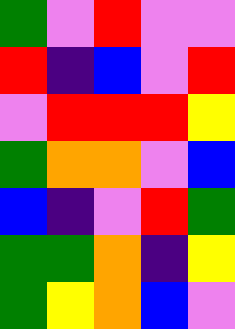[["green", "violet", "red", "violet", "violet"], ["red", "indigo", "blue", "violet", "red"], ["violet", "red", "red", "red", "yellow"], ["green", "orange", "orange", "violet", "blue"], ["blue", "indigo", "violet", "red", "green"], ["green", "green", "orange", "indigo", "yellow"], ["green", "yellow", "orange", "blue", "violet"]]